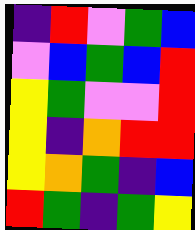[["indigo", "red", "violet", "green", "blue"], ["violet", "blue", "green", "blue", "red"], ["yellow", "green", "violet", "violet", "red"], ["yellow", "indigo", "orange", "red", "red"], ["yellow", "orange", "green", "indigo", "blue"], ["red", "green", "indigo", "green", "yellow"]]